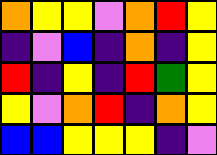[["orange", "yellow", "yellow", "violet", "orange", "red", "yellow"], ["indigo", "violet", "blue", "indigo", "orange", "indigo", "yellow"], ["red", "indigo", "yellow", "indigo", "red", "green", "yellow"], ["yellow", "violet", "orange", "red", "indigo", "orange", "yellow"], ["blue", "blue", "yellow", "yellow", "yellow", "indigo", "violet"]]